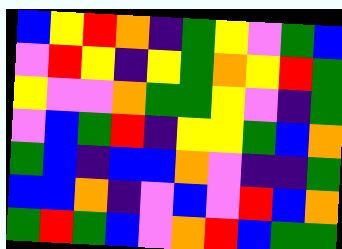[["blue", "yellow", "red", "orange", "indigo", "green", "yellow", "violet", "green", "blue"], ["violet", "red", "yellow", "indigo", "yellow", "green", "orange", "yellow", "red", "green"], ["yellow", "violet", "violet", "orange", "green", "green", "yellow", "violet", "indigo", "green"], ["violet", "blue", "green", "red", "indigo", "yellow", "yellow", "green", "blue", "orange"], ["green", "blue", "indigo", "blue", "blue", "orange", "violet", "indigo", "indigo", "green"], ["blue", "blue", "orange", "indigo", "violet", "blue", "violet", "red", "blue", "orange"], ["green", "red", "green", "blue", "violet", "orange", "red", "blue", "green", "green"]]